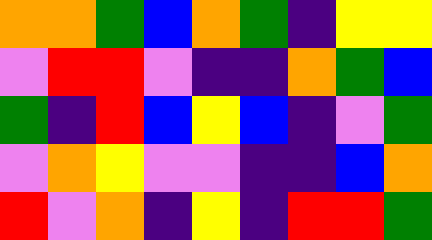[["orange", "orange", "green", "blue", "orange", "green", "indigo", "yellow", "yellow"], ["violet", "red", "red", "violet", "indigo", "indigo", "orange", "green", "blue"], ["green", "indigo", "red", "blue", "yellow", "blue", "indigo", "violet", "green"], ["violet", "orange", "yellow", "violet", "violet", "indigo", "indigo", "blue", "orange"], ["red", "violet", "orange", "indigo", "yellow", "indigo", "red", "red", "green"]]